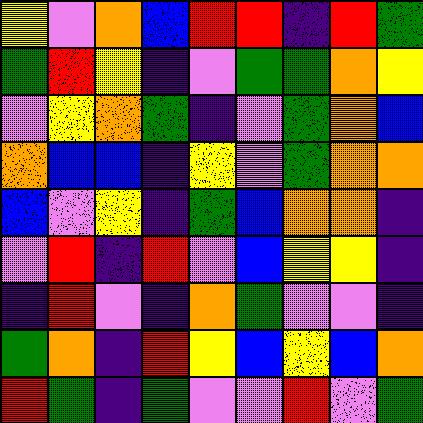[["yellow", "violet", "orange", "blue", "red", "red", "indigo", "red", "green"], ["green", "red", "yellow", "indigo", "violet", "green", "green", "orange", "yellow"], ["violet", "yellow", "orange", "green", "indigo", "violet", "green", "orange", "blue"], ["orange", "blue", "blue", "indigo", "yellow", "violet", "green", "orange", "orange"], ["blue", "violet", "yellow", "indigo", "green", "blue", "orange", "orange", "indigo"], ["violet", "red", "indigo", "red", "violet", "blue", "yellow", "yellow", "indigo"], ["indigo", "red", "violet", "indigo", "orange", "green", "violet", "violet", "indigo"], ["green", "orange", "indigo", "red", "yellow", "blue", "yellow", "blue", "orange"], ["red", "green", "indigo", "green", "violet", "violet", "red", "violet", "green"]]